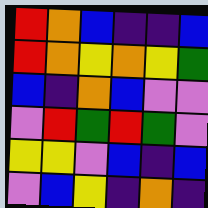[["red", "orange", "blue", "indigo", "indigo", "blue"], ["red", "orange", "yellow", "orange", "yellow", "green"], ["blue", "indigo", "orange", "blue", "violet", "violet"], ["violet", "red", "green", "red", "green", "violet"], ["yellow", "yellow", "violet", "blue", "indigo", "blue"], ["violet", "blue", "yellow", "indigo", "orange", "indigo"]]